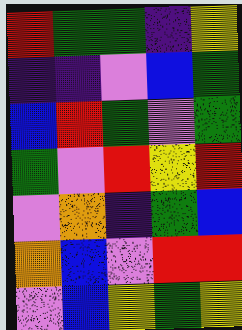[["red", "green", "green", "indigo", "yellow"], ["indigo", "indigo", "violet", "blue", "green"], ["blue", "red", "green", "violet", "green"], ["green", "violet", "red", "yellow", "red"], ["violet", "orange", "indigo", "green", "blue"], ["orange", "blue", "violet", "red", "red"], ["violet", "blue", "yellow", "green", "yellow"]]